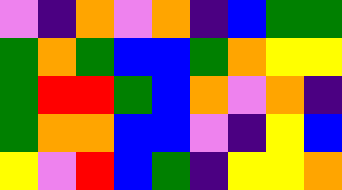[["violet", "indigo", "orange", "violet", "orange", "indigo", "blue", "green", "green"], ["green", "orange", "green", "blue", "blue", "green", "orange", "yellow", "yellow"], ["green", "red", "red", "green", "blue", "orange", "violet", "orange", "indigo"], ["green", "orange", "orange", "blue", "blue", "violet", "indigo", "yellow", "blue"], ["yellow", "violet", "red", "blue", "green", "indigo", "yellow", "yellow", "orange"]]